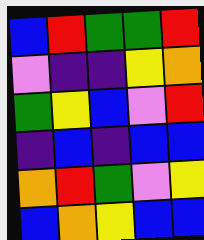[["blue", "red", "green", "green", "red"], ["violet", "indigo", "indigo", "yellow", "orange"], ["green", "yellow", "blue", "violet", "red"], ["indigo", "blue", "indigo", "blue", "blue"], ["orange", "red", "green", "violet", "yellow"], ["blue", "orange", "yellow", "blue", "blue"]]